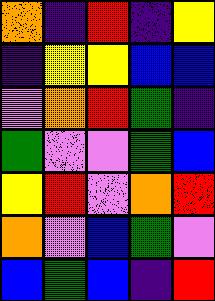[["orange", "indigo", "red", "indigo", "yellow"], ["indigo", "yellow", "yellow", "blue", "blue"], ["violet", "orange", "red", "green", "indigo"], ["green", "violet", "violet", "green", "blue"], ["yellow", "red", "violet", "orange", "red"], ["orange", "violet", "blue", "green", "violet"], ["blue", "green", "blue", "indigo", "red"]]